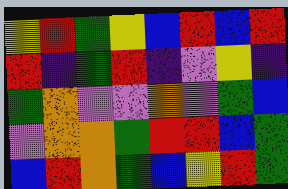[["yellow", "red", "green", "yellow", "blue", "red", "blue", "red"], ["red", "indigo", "green", "red", "indigo", "violet", "yellow", "indigo"], ["green", "orange", "violet", "violet", "orange", "violet", "green", "blue"], ["violet", "orange", "orange", "green", "red", "red", "blue", "green"], ["blue", "red", "orange", "green", "blue", "yellow", "red", "green"]]